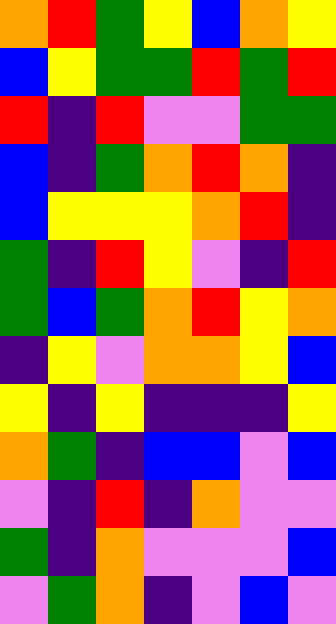[["orange", "red", "green", "yellow", "blue", "orange", "yellow"], ["blue", "yellow", "green", "green", "red", "green", "red"], ["red", "indigo", "red", "violet", "violet", "green", "green"], ["blue", "indigo", "green", "orange", "red", "orange", "indigo"], ["blue", "yellow", "yellow", "yellow", "orange", "red", "indigo"], ["green", "indigo", "red", "yellow", "violet", "indigo", "red"], ["green", "blue", "green", "orange", "red", "yellow", "orange"], ["indigo", "yellow", "violet", "orange", "orange", "yellow", "blue"], ["yellow", "indigo", "yellow", "indigo", "indigo", "indigo", "yellow"], ["orange", "green", "indigo", "blue", "blue", "violet", "blue"], ["violet", "indigo", "red", "indigo", "orange", "violet", "violet"], ["green", "indigo", "orange", "violet", "violet", "violet", "blue"], ["violet", "green", "orange", "indigo", "violet", "blue", "violet"]]